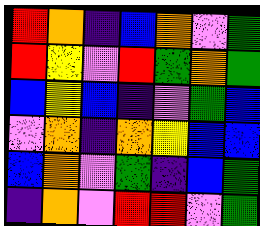[["red", "orange", "indigo", "blue", "orange", "violet", "green"], ["red", "yellow", "violet", "red", "green", "orange", "green"], ["blue", "yellow", "blue", "indigo", "violet", "green", "blue"], ["violet", "orange", "indigo", "orange", "yellow", "blue", "blue"], ["blue", "orange", "violet", "green", "indigo", "blue", "green"], ["indigo", "orange", "violet", "red", "red", "violet", "green"]]